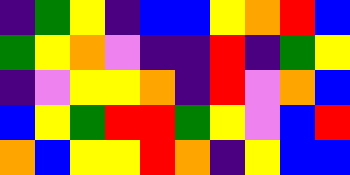[["indigo", "green", "yellow", "indigo", "blue", "blue", "yellow", "orange", "red", "blue"], ["green", "yellow", "orange", "violet", "indigo", "indigo", "red", "indigo", "green", "yellow"], ["indigo", "violet", "yellow", "yellow", "orange", "indigo", "red", "violet", "orange", "blue"], ["blue", "yellow", "green", "red", "red", "green", "yellow", "violet", "blue", "red"], ["orange", "blue", "yellow", "yellow", "red", "orange", "indigo", "yellow", "blue", "blue"]]